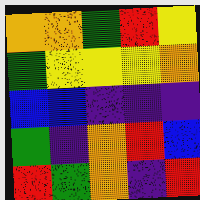[["orange", "orange", "green", "red", "yellow"], ["green", "yellow", "yellow", "yellow", "orange"], ["blue", "blue", "indigo", "indigo", "indigo"], ["green", "indigo", "orange", "red", "blue"], ["red", "green", "orange", "indigo", "red"]]